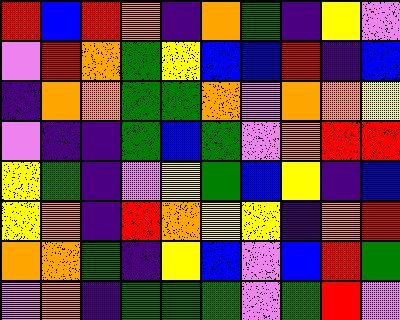[["red", "blue", "red", "orange", "indigo", "orange", "green", "indigo", "yellow", "violet"], ["violet", "red", "orange", "green", "yellow", "blue", "blue", "red", "indigo", "blue"], ["indigo", "orange", "orange", "green", "green", "orange", "violet", "orange", "orange", "yellow"], ["violet", "indigo", "indigo", "green", "blue", "green", "violet", "orange", "red", "red"], ["yellow", "green", "indigo", "violet", "yellow", "green", "blue", "yellow", "indigo", "blue"], ["yellow", "orange", "indigo", "red", "orange", "yellow", "yellow", "indigo", "orange", "red"], ["orange", "orange", "green", "indigo", "yellow", "blue", "violet", "blue", "red", "green"], ["violet", "orange", "indigo", "green", "green", "green", "violet", "green", "red", "violet"]]